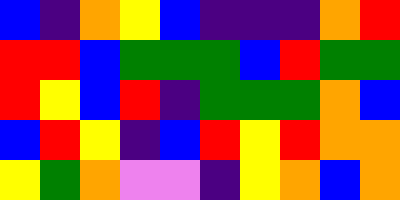[["blue", "indigo", "orange", "yellow", "blue", "indigo", "indigo", "indigo", "orange", "red"], ["red", "red", "blue", "green", "green", "green", "blue", "red", "green", "green"], ["red", "yellow", "blue", "red", "indigo", "green", "green", "green", "orange", "blue"], ["blue", "red", "yellow", "indigo", "blue", "red", "yellow", "red", "orange", "orange"], ["yellow", "green", "orange", "violet", "violet", "indigo", "yellow", "orange", "blue", "orange"]]